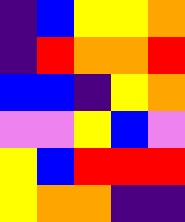[["indigo", "blue", "yellow", "yellow", "orange"], ["indigo", "red", "orange", "orange", "red"], ["blue", "blue", "indigo", "yellow", "orange"], ["violet", "violet", "yellow", "blue", "violet"], ["yellow", "blue", "red", "red", "red"], ["yellow", "orange", "orange", "indigo", "indigo"]]